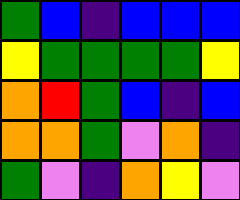[["green", "blue", "indigo", "blue", "blue", "blue"], ["yellow", "green", "green", "green", "green", "yellow"], ["orange", "red", "green", "blue", "indigo", "blue"], ["orange", "orange", "green", "violet", "orange", "indigo"], ["green", "violet", "indigo", "orange", "yellow", "violet"]]